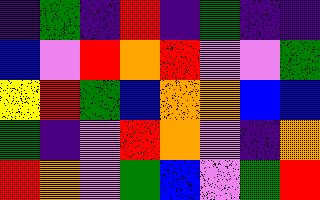[["indigo", "green", "indigo", "red", "indigo", "green", "indigo", "indigo"], ["blue", "violet", "red", "orange", "red", "violet", "violet", "green"], ["yellow", "red", "green", "blue", "orange", "orange", "blue", "blue"], ["green", "indigo", "violet", "red", "orange", "violet", "indigo", "orange"], ["red", "orange", "violet", "green", "blue", "violet", "green", "red"]]